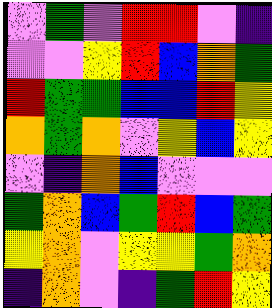[["violet", "green", "violet", "red", "red", "violet", "indigo"], ["violet", "violet", "yellow", "red", "blue", "orange", "green"], ["red", "green", "green", "blue", "blue", "red", "yellow"], ["orange", "green", "orange", "violet", "yellow", "blue", "yellow"], ["violet", "indigo", "orange", "blue", "violet", "violet", "violet"], ["green", "orange", "blue", "green", "red", "blue", "green"], ["yellow", "orange", "violet", "yellow", "yellow", "green", "orange"], ["indigo", "orange", "violet", "indigo", "green", "red", "yellow"]]